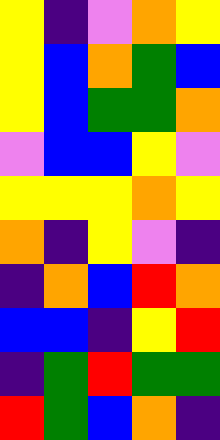[["yellow", "indigo", "violet", "orange", "yellow"], ["yellow", "blue", "orange", "green", "blue"], ["yellow", "blue", "green", "green", "orange"], ["violet", "blue", "blue", "yellow", "violet"], ["yellow", "yellow", "yellow", "orange", "yellow"], ["orange", "indigo", "yellow", "violet", "indigo"], ["indigo", "orange", "blue", "red", "orange"], ["blue", "blue", "indigo", "yellow", "red"], ["indigo", "green", "red", "green", "green"], ["red", "green", "blue", "orange", "indigo"]]